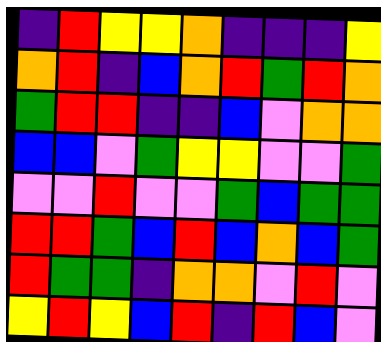[["indigo", "red", "yellow", "yellow", "orange", "indigo", "indigo", "indigo", "yellow"], ["orange", "red", "indigo", "blue", "orange", "red", "green", "red", "orange"], ["green", "red", "red", "indigo", "indigo", "blue", "violet", "orange", "orange"], ["blue", "blue", "violet", "green", "yellow", "yellow", "violet", "violet", "green"], ["violet", "violet", "red", "violet", "violet", "green", "blue", "green", "green"], ["red", "red", "green", "blue", "red", "blue", "orange", "blue", "green"], ["red", "green", "green", "indigo", "orange", "orange", "violet", "red", "violet"], ["yellow", "red", "yellow", "blue", "red", "indigo", "red", "blue", "violet"]]